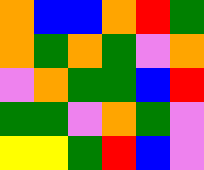[["orange", "blue", "blue", "orange", "red", "green"], ["orange", "green", "orange", "green", "violet", "orange"], ["violet", "orange", "green", "green", "blue", "red"], ["green", "green", "violet", "orange", "green", "violet"], ["yellow", "yellow", "green", "red", "blue", "violet"]]